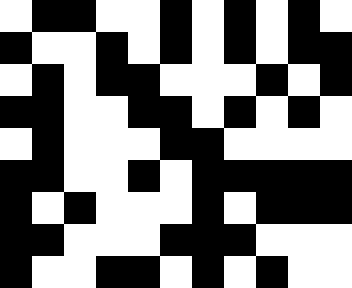[["white", "black", "black", "white", "white", "black", "white", "black", "white", "black", "white"], ["black", "white", "white", "black", "white", "black", "white", "black", "white", "black", "black"], ["white", "black", "white", "black", "black", "white", "white", "white", "black", "white", "black"], ["black", "black", "white", "white", "black", "black", "white", "black", "white", "black", "white"], ["white", "black", "white", "white", "white", "black", "black", "white", "white", "white", "white"], ["black", "black", "white", "white", "black", "white", "black", "black", "black", "black", "black"], ["black", "white", "black", "white", "white", "white", "black", "white", "black", "black", "black"], ["black", "black", "white", "white", "white", "black", "black", "black", "white", "white", "white"], ["black", "white", "white", "black", "black", "white", "black", "white", "black", "white", "white"]]